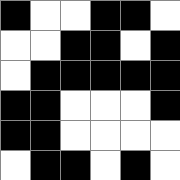[["black", "white", "white", "black", "black", "white"], ["white", "white", "black", "black", "white", "black"], ["white", "black", "black", "black", "black", "black"], ["black", "black", "white", "white", "white", "black"], ["black", "black", "white", "white", "white", "white"], ["white", "black", "black", "white", "black", "white"]]